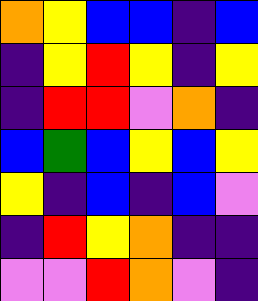[["orange", "yellow", "blue", "blue", "indigo", "blue"], ["indigo", "yellow", "red", "yellow", "indigo", "yellow"], ["indigo", "red", "red", "violet", "orange", "indigo"], ["blue", "green", "blue", "yellow", "blue", "yellow"], ["yellow", "indigo", "blue", "indigo", "blue", "violet"], ["indigo", "red", "yellow", "orange", "indigo", "indigo"], ["violet", "violet", "red", "orange", "violet", "indigo"]]